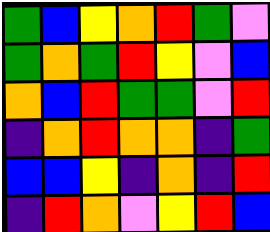[["green", "blue", "yellow", "orange", "red", "green", "violet"], ["green", "orange", "green", "red", "yellow", "violet", "blue"], ["orange", "blue", "red", "green", "green", "violet", "red"], ["indigo", "orange", "red", "orange", "orange", "indigo", "green"], ["blue", "blue", "yellow", "indigo", "orange", "indigo", "red"], ["indigo", "red", "orange", "violet", "yellow", "red", "blue"]]